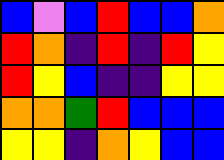[["blue", "violet", "blue", "red", "blue", "blue", "orange"], ["red", "orange", "indigo", "red", "indigo", "red", "yellow"], ["red", "yellow", "blue", "indigo", "indigo", "yellow", "yellow"], ["orange", "orange", "green", "red", "blue", "blue", "blue"], ["yellow", "yellow", "indigo", "orange", "yellow", "blue", "blue"]]